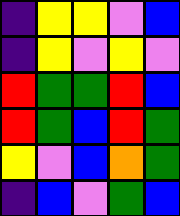[["indigo", "yellow", "yellow", "violet", "blue"], ["indigo", "yellow", "violet", "yellow", "violet"], ["red", "green", "green", "red", "blue"], ["red", "green", "blue", "red", "green"], ["yellow", "violet", "blue", "orange", "green"], ["indigo", "blue", "violet", "green", "blue"]]